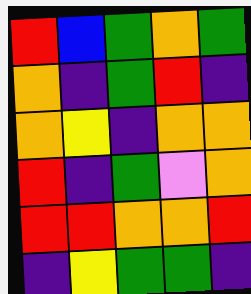[["red", "blue", "green", "orange", "green"], ["orange", "indigo", "green", "red", "indigo"], ["orange", "yellow", "indigo", "orange", "orange"], ["red", "indigo", "green", "violet", "orange"], ["red", "red", "orange", "orange", "red"], ["indigo", "yellow", "green", "green", "indigo"]]